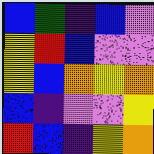[["blue", "green", "indigo", "blue", "violet"], ["yellow", "red", "blue", "violet", "violet"], ["yellow", "blue", "orange", "yellow", "orange"], ["blue", "indigo", "violet", "violet", "yellow"], ["red", "blue", "indigo", "yellow", "orange"]]